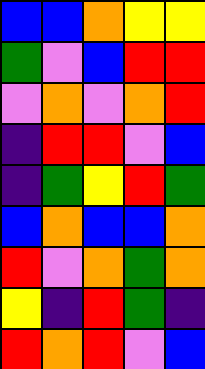[["blue", "blue", "orange", "yellow", "yellow"], ["green", "violet", "blue", "red", "red"], ["violet", "orange", "violet", "orange", "red"], ["indigo", "red", "red", "violet", "blue"], ["indigo", "green", "yellow", "red", "green"], ["blue", "orange", "blue", "blue", "orange"], ["red", "violet", "orange", "green", "orange"], ["yellow", "indigo", "red", "green", "indigo"], ["red", "orange", "red", "violet", "blue"]]